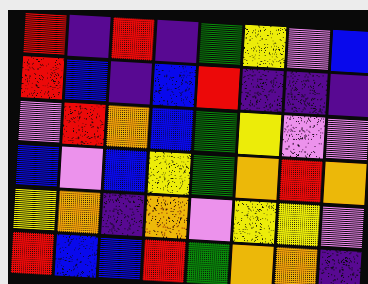[["red", "indigo", "red", "indigo", "green", "yellow", "violet", "blue"], ["red", "blue", "indigo", "blue", "red", "indigo", "indigo", "indigo"], ["violet", "red", "orange", "blue", "green", "yellow", "violet", "violet"], ["blue", "violet", "blue", "yellow", "green", "orange", "red", "orange"], ["yellow", "orange", "indigo", "orange", "violet", "yellow", "yellow", "violet"], ["red", "blue", "blue", "red", "green", "orange", "orange", "indigo"]]